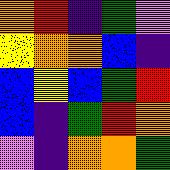[["orange", "red", "indigo", "green", "violet"], ["yellow", "orange", "orange", "blue", "indigo"], ["blue", "yellow", "blue", "green", "red"], ["blue", "indigo", "green", "red", "orange"], ["violet", "indigo", "orange", "orange", "green"]]